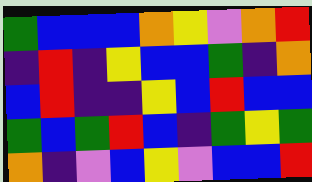[["green", "blue", "blue", "blue", "orange", "yellow", "violet", "orange", "red"], ["indigo", "red", "indigo", "yellow", "blue", "blue", "green", "indigo", "orange"], ["blue", "red", "indigo", "indigo", "yellow", "blue", "red", "blue", "blue"], ["green", "blue", "green", "red", "blue", "indigo", "green", "yellow", "green"], ["orange", "indigo", "violet", "blue", "yellow", "violet", "blue", "blue", "red"]]